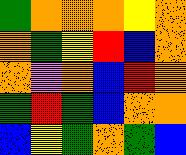[["green", "orange", "orange", "orange", "yellow", "orange"], ["orange", "green", "yellow", "red", "blue", "orange"], ["orange", "violet", "orange", "blue", "red", "orange"], ["green", "red", "green", "blue", "orange", "orange"], ["blue", "yellow", "green", "orange", "green", "blue"]]